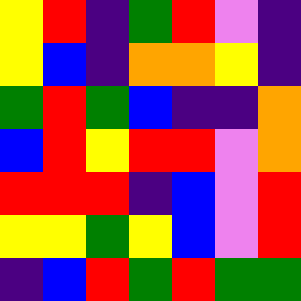[["yellow", "red", "indigo", "green", "red", "violet", "indigo"], ["yellow", "blue", "indigo", "orange", "orange", "yellow", "indigo"], ["green", "red", "green", "blue", "indigo", "indigo", "orange"], ["blue", "red", "yellow", "red", "red", "violet", "orange"], ["red", "red", "red", "indigo", "blue", "violet", "red"], ["yellow", "yellow", "green", "yellow", "blue", "violet", "red"], ["indigo", "blue", "red", "green", "red", "green", "green"]]